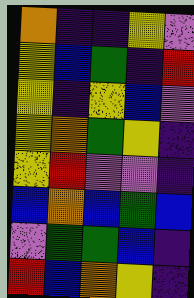[["orange", "indigo", "indigo", "yellow", "violet"], ["yellow", "blue", "green", "indigo", "red"], ["yellow", "indigo", "yellow", "blue", "violet"], ["yellow", "orange", "green", "yellow", "indigo"], ["yellow", "red", "violet", "violet", "indigo"], ["blue", "orange", "blue", "green", "blue"], ["violet", "green", "green", "blue", "indigo"], ["red", "blue", "orange", "yellow", "indigo"]]